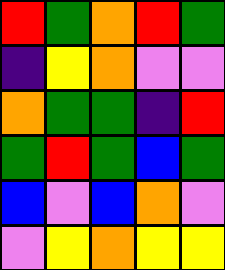[["red", "green", "orange", "red", "green"], ["indigo", "yellow", "orange", "violet", "violet"], ["orange", "green", "green", "indigo", "red"], ["green", "red", "green", "blue", "green"], ["blue", "violet", "blue", "orange", "violet"], ["violet", "yellow", "orange", "yellow", "yellow"]]